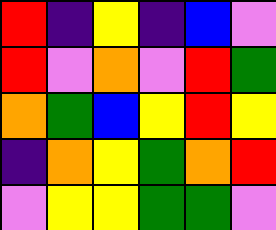[["red", "indigo", "yellow", "indigo", "blue", "violet"], ["red", "violet", "orange", "violet", "red", "green"], ["orange", "green", "blue", "yellow", "red", "yellow"], ["indigo", "orange", "yellow", "green", "orange", "red"], ["violet", "yellow", "yellow", "green", "green", "violet"]]